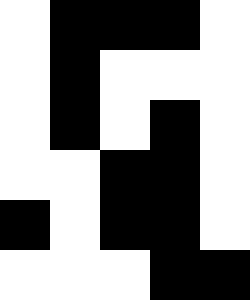[["white", "black", "black", "black", "white"], ["white", "black", "white", "white", "white"], ["white", "black", "white", "black", "white"], ["white", "white", "black", "black", "white"], ["black", "white", "black", "black", "white"], ["white", "white", "white", "black", "black"]]